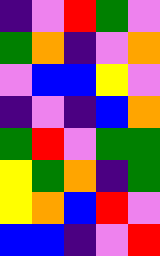[["indigo", "violet", "red", "green", "violet"], ["green", "orange", "indigo", "violet", "orange"], ["violet", "blue", "blue", "yellow", "violet"], ["indigo", "violet", "indigo", "blue", "orange"], ["green", "red", "violet", "green", "green"], ["yellow", "green", "orange", "indigo", "green"], ["yellow", "orange", "blue", "red", "violet"], ["blue", "blue", "indigo", "violet", "red"]]